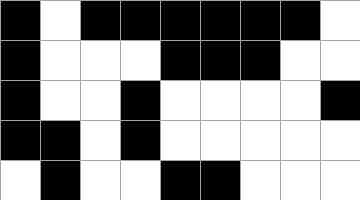[["black", "white", "black", "black", "black", "black", "black", "black", "white"], ["black", "white", "white", "white", "black", "black", "black", "white", "white"], ["black", "white", "white", "black", "white", "white", "white", "white", "black"], ["black", "black", "white", "black", "white", "white", "white", "white", "white"], ["white", "black", "white", "white", "black", "black", "white", "white", "white"]]